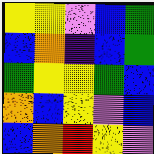[["yellow", "yellow", "violet", "blue", "green"], ["blue", "orange", "indigo", "blue", "green"], ["green", "yellow", "yellow", "green", "blue"], ["orange", "blue", "yellow", "violet", "blue"], ["blue", "orange", "red", "yellow", "violet"]]